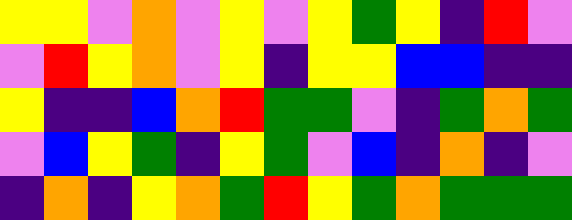[["yellow", "yellow", "violet", "orange", "violet", "yellow", "violet", "yellow", "green", "yellow", "indigo", "red", "violet"], ["violet", "red", "yellow", "orange", "violet", "yellow", "indigo", "yellow", "yellow", "blue", "blue", "indigo", "indigo"], ["yellow", "indigo", "indigo", "blue", "orange", "red", "green", "green", "violet", "indigo", "green", "orange", "green"], ["violet", "blue", "yellow", "green", "indigo", "yellow", "green", "violet", "blue", "indigo", "orange", "indigo", "violet"], ["indigo", "orange", "indigo", "yellow", "orange", "green", "red", "yellow", "green", "orange", "green", "green", "green"]]